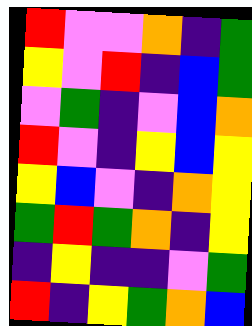[["red", "violet", "violet", "orange", "indigo", "green"], ["yellow", "violet", "red", "indigo", "blue", "green"], ["violet", "green", "indigo", "violet", "blue", "orange"], ["red", "violet", "indigo", "yellow", "blue", "yellow"], ["yellow", "blue", "violet", "indigo", "orange", "yellow"], ["green", "red", "green", "orange", "indigo", "yellow"], ["indigo", "yellow", "indigo", "indigo", "violet", "green"], ["red", "indigo", "yellow", "green", "orange", "blue"]]